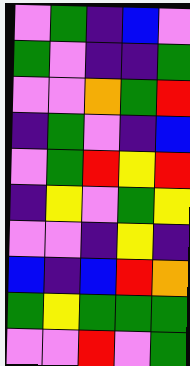[["violet", "green", "indigo", "blue", "violet"], ["green", "violet", "indigo", "indigo", "green"], ["violet", "violet", "orange", "green", "red"], ["indigo", "green", "violet", "indigo", "blue"], ["violet", "green", "red", "yellow", "red"], ["indigo", "yellow", "violet", "green", "yellow"], ["violet", "violet", "indigo", "yellow", "indigo"], ["blue", "indigo", "blue", "red", "orange"], ["green", "yellow", "green", "green", "green"], ["violet", "violet", "red", "violet", "green"]]